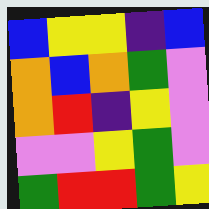[["blue", "yellow", "yellow", "indigo", "blue"], ["orange", "blue", "orange", "green", "violet"], ["orange", "red", "indigo", "yellow", "violet"], ["violet", "violet", "yellow", "green", "violet"], ["green", "red", "red", "green", "yellow"]]